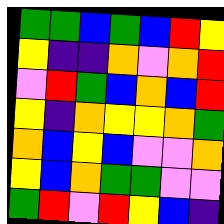[["green", "green", "blue", "green", "blue", "red", "yellow"], ["yellow", "indigo", "indigo", "orange", "violet", "orange", "red"], ["violet", "red", "green", "blue", "orange", "blue", "red"], ["yellow", "indigo", "orange", "yellow", "yellow", "orange", "green"], ["orange", "blue", "yellow", "blue", "violet", "violet", "orange"], ["yellow", "blue", "orange", "green", "green", "violet", "violet"], ["green", "red", "violet", "red", "yellow", "blue", "indigo"]]